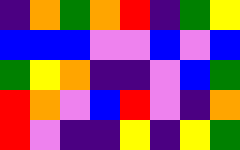[["indigo", "orange", "green", "orange", "red", "indigo", "green", "yellow"], ["blue", "blue", "blue", "violet", "violet", "blue", "violet", "blue"], ["green", "yellow", "orange", "indigo", "indigo", "violet", "blue", "green"], ["red", "orange", "violet", "blue", "red", "violet", "indigo", "orange"], ["red", "violet", "indigo", "indigo", "yellow", "indigo", "yellow", "green"]]